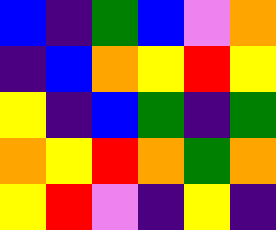[["blue", "indigo", "green", "blue", "violet", "orange"], ["indigo", "blue", "orange", "yellow", "red", "yellow"], ["yellow", "indigo", "blue", "green", "indigo", "green"], ["orange", "yellow", "red", "orange", "green", "orange"], ["yellow", "red", "violet", "indigo", "yellow", "indigo"]]